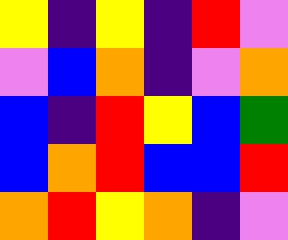[["yellow", "indigo", "yellow", "indigo", "red", "violet"], ["violet", "blue", "orange", "indigo", "violet", "orange"], ["blue", "indigo", "red", "yellow", "blue", "green"], ["blue", "orange", "red", "blue", "blue", "red"], ["orange", "red", "yellow", "orange", "indigo", "violet"]]